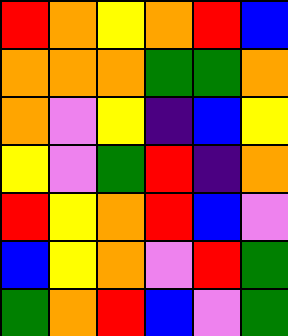[["red", "orange", "yellow", "orange", "red", "blue"], ["orange", "orange", "orange", "green", "green", "orange"], ["orange", "violet", "yellow", "indigo", "blue", "yellow"], ["yellow", "violet", "green", "red", "indigo", "orange"], ["red", "yellow", "orange", "red", "blue", "violet"], ["blue", "yellow", "orange", "violet", "red", "green"], ["green", "orange", "red", "blue", "violet", "green"]]